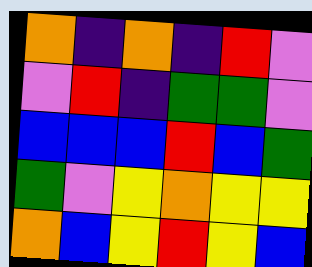[["orange", "indigo", "orange", "indigo", "red", "violet"], ["violet", "red", "indigo", "green", "green", "violet"], ["blue", "blue", "blue", "red", "blue", "green"], ["green", "violet", "yellow", "orange", "yellow", "yellow"], ["orange", "blue", "yellow", "red", "yellow", "blue"]]